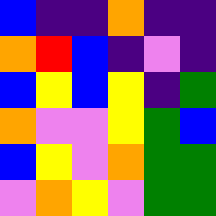[["blue", "indigo", "indigo", "orange", "indigo", "indigo"], ["orange", "red", "blue", "indigo", "violet", "indigo"], ["blue", "yellow", "blue", "yellow", "indigo", "green"], ["orange", "violet", "violet", "yellow", "green", "blue"], ["blue", "yellow", "violet", "orange", "green", "green"], ["violet", "orange", "yellow", "violet", "green", "green"]]